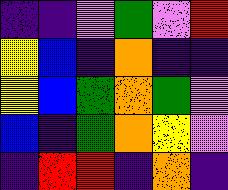[["indigo", "indigo", "violet", "green", "violet", "red"], ["yellow", "blue", "indigo", "orange", "indigo", "indigo"], ["yellow", "blue", "green", "orange", "green", "violet"], ["blue", "indigo", "green", "orange", "yellow", "violet"], ["indigo", "red", "red", "indigo", "orange", "indigo"]]